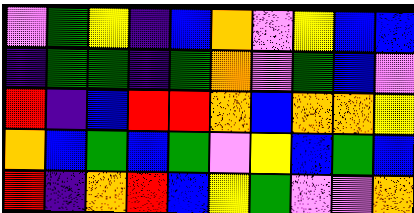[["violet", "green", "yellow", "indigo", "blue", "orange", "violet", "yellow", "blue", "blue"], ["indigo", "green", "green", "indigo", "green", "orange", "violet", "green", "blue", "violet"], ["red", "indigo", "blue", "red", "red", "orange", "blue", "orange", "orange", "yellow"], ["orange", "blue", "green", "blue", "green", "violet", "yellow", "blue", "green", "blue"], ["red", "indigo", "orange", "red", "blue", "yellow", "green", "violet", "violet", "orange"]]